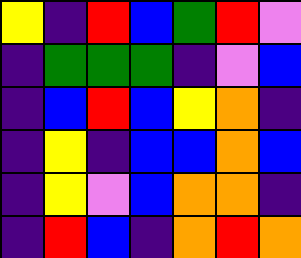[["yellow", "indigo", "red", "blue", "green", "red", "violet"], ["indigo", "green", "green", "green", "indigo", "violet", "blue"], ["indigo", "blue", "red", "blue", "yellow", "orange", "indigo"], ["indigo", "yellow", "indigo", "blue", "blue", "orange", "blue"], ["indigo", "yellow", "violet", "blue", "orange", "orange", "indigo"], ["indigo", "red", "blue", "indigo", "orange", "red", "orange"]]